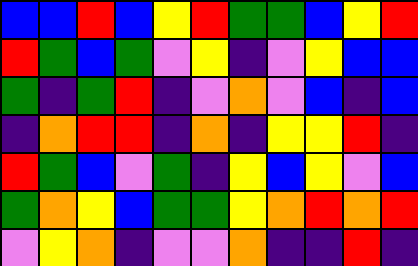[["blue", "blue", "red", "blue", "yellow", "red", "green", "green", "blue", "yellow", "red"], ["red", "green", "blue", "green", "violet", "yellow", "indigo", "violet", "yellow", "blue", "blue"], ["green", "indigo", "green", "red", "indigo", "violet", "orange", "violet", "blue", "indigo", "blue"], ["indigo", "orange", "red", "red", "indigo", "orange", "indigo", "yellow", "yellow", "red", "indigo"], ["red", "green", "blue", "violet", "green", "indigo", "yellow", "blue", "yellow", "violet", "blue"], ["green", "orange", "yellow", "blue", "green", "green", "yellow", "orange", "red", "orange", "red"], ["violet", "yellow", "orange", "indigo", "violet", "violet", "orange", "indigo", "indigo", "red", "indigo"]]